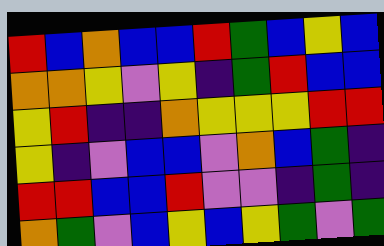[["red", "blue", "orange", "blue", "blue", "red", "green", "blue", "yellow", "blue"], ["orange", "orange", "yellow", "violet", "yellow", "indigo", "green", "red", "blue", "blue"], ["yellow", "red", "indigo", "indigo", "orange", "yellow", "yellow", "yellow", "red", "red"], ["yellow", "indigo", "violet", "blue", "blue", "violet", "orange", "blue", "green", "indigo"], ["red", "red", "blue", "blue", "red", "violet", "violet", "indigo", "green", "indigo"], ["orange", "green", "violet", "blue", "yellow", "blue", "yellow", "green", "violet", "green"]]